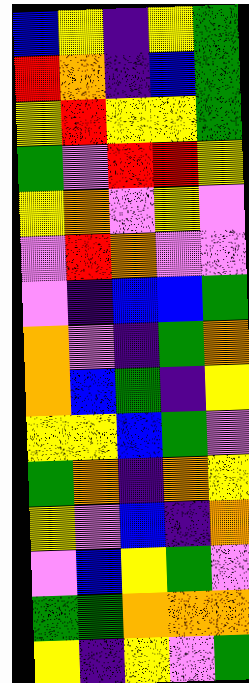[["blue", "yellow", "indigo", "yellow", "green"], ["red", "orange", "indigo", "blue", "green"], ["yellow", "red", "yellow", "yellow", "green"], ["green", "violet", "red", "red", "yellow"], ["yellow", "orange", "violet", "yellow", "violet"], ["violet", "red", "orange", "violet", "violet"], ["violet", "indigo", "blue", "blue", "green"], ["orange", "violet", "indigo", "green", "orange"], ["orange", "blue", "green", "indigo", "yellow"], ["yellow", "yellow", "blue", "green", "violet"], ["green", "orange", "indigo", "orange", "yellow"], ["yellow", "violet", "blue", "indigo", "orange"], ["violet", "blue", "yellow", "green", "violet"], ["green", "green", "orange", "orange", "orange"], ["yellow", "indigo", "yellow", "violet", "green"]]